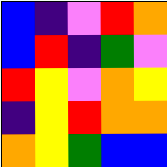[["blue", "indigo", "violet", "red", "orange"], ["blue", "red", "indigo", "green", "violet"], ["red", "yellow", "violet", "orange", "yellow"], ["indigo", "yellow", "red", "orange", "orange"], ["orange", "yellow", "green", "blue", "blue"]]